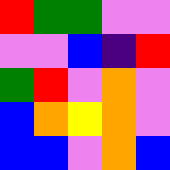[["red", "green", "green", "violet", "violet"], ["violet", "violet", "blue", "indigo", "red"], ["green", "red", "violet", "orange", "violet"], ["blue", "orange", "yellow", "orange", "violet"], ["blue", "blue", "violet", "orange", "blue"]]